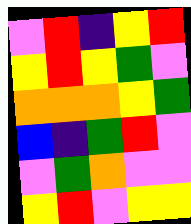[["violet", "red", "indigo", "yellow", "red"], ["yellow", "red", "yellow", "green", "violet"], ["orange", "orange", "orange", "yellow", "green"], ["blue", "indigo", "green", "red", "violet"], ["violet", "green", "orange", "violet", "violet"], ["yellow", "red", "violet", "yellow", "yellow"]]